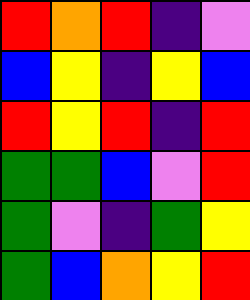[["red", "orange", "red", "indigo", "violet"], ["blue", "yellow", "indigo", "yellow", "blue"], ["red", "yellow", "red", "indigo", "red"], ["green", "green", "blue", "violet", "red"], ["green", "violet", "indigo", "green", "yellow"], ["green", "blue", "orange", "yellow", "red"]]